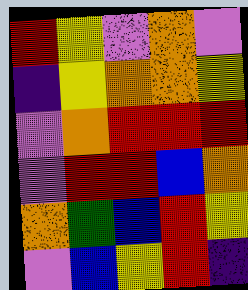[["red", "yellow", "violet", "orange", "violet"], ["indigo", "yellow", "orange", "orange", "yellow"], ["violet", "orange", "red", "red", "red"], ["violet", "red", "red", "blue", "orange"], ["orange", "green", "blue", "red", "yellow"], ["violet", "blue", "yellow", "red", "indigo"]]